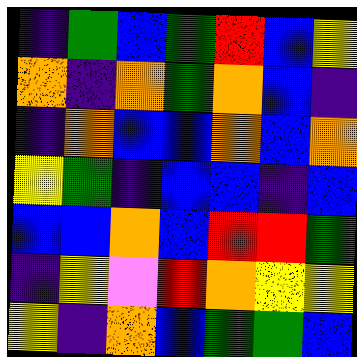[["indigo", "green", "blue", "green", "red", "blue", "yellow"], ["orange", "indigo", "orange", "green", "orange", "blue", "indigo"], ["indigo", "orange", "blue", "blue", "orange", "blue", "orange"], ["yellow", "green", "indigo", "blue", "blue", "indigo", "blue"], ["blue", "blue", "orange", "blue", "red", "red", "green"], ["indigo", "yellow", "violet", "red", "orange", "yellow", "yellow"], ["yellow", "indigo", "orange", "blue", "green", "green", "blue"]]